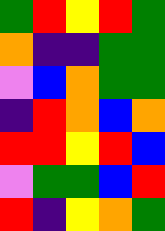[["green", "red", "yellow", "red", "green"], ["orange", "indigo", "indigo", "green", "green"], ["violet", "blue", "orange", "green", "green"], ["indigo", "red", "orange", "blue", "orange"], ["red", "red", "yellow", "red", "blue"], ["violet", "green", "green", "blue", "red"], ["red", "indigo", "yellow", "orange", "green"]]